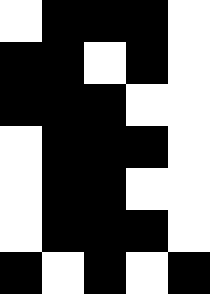[["white", "black", "black", "black", "white"], ["black", "black", "white", "black", "white"], ["black", "black", "black", "white", "white"], ["white", "black", "black", "black", "white"], ["white", "black", "black", "white", "white"], ["white", "black", "black", "black", "white"], ["black", "white", "black", "white", "black"]]